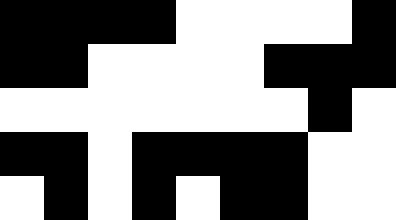[["black", "black", "black", "black", "white", "white", "white", "white", "black"], ["black", "black", "white", "white", "white", "white", "black", "black", "black"], ["white", "white", "white", "white", "white", "white", "white", "black", "white"], ["black", "black", "white", "black", "black", "black", "black", "white", "white"], ["white", "black", "white", "black", "white", "black", "black", "white", "white"]]